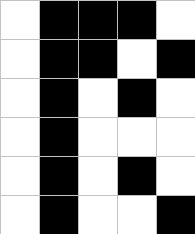[["white", "black", "black", "black", "white"], ["white", "black", "black", "white", "black"], ["white", "black", "white", "black", "white"], ["white", "black", "white", "white", "white"], ["white", "black", "white", "black", "white"], ["white", "black", "white", "white", "black"]]